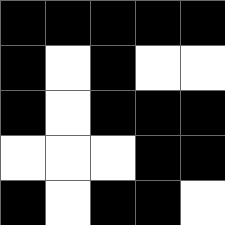[["black", "black", "black", "black", "black"], ["black", "white", "black", "white", "white"], ["black", "white", "black", "black", "black"], ["white", "white", "white", "black", "black"], ["black", "white", "black", "black", "white"]]